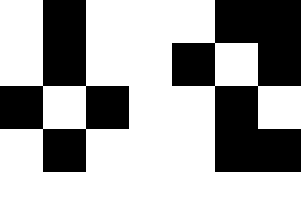[["white", "black", "white", "white", "white", "black", "black"], ["white", "black", "white", "white", "black", "white", "black"], ["black", "white", "black", "white", "white", "black", "white"], ["white", "black", "white", "white", "white", "black", "black"], ["white", "white", "white", "white", "white", "white", "white"]]